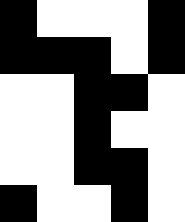[["black", "white", "white", "white", "black"], ["black", "black", "black", "white", "black"], ["white", "white", "black", "black", "white"], ["white", "white", "black", "white", "white"], ["white", "white", "black", "black", "white"], ["black", "white", "white", "black", "white"]]